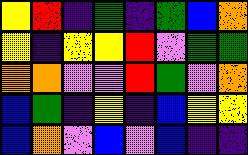[["yellow", "red", "indigo", "green", "indigo", "green", "blue", "orange"], ["yellow", "indigo", "yellow", "yellow", "red", "violet", "green", "green"], ["orange", "orange", "violet", "violet", "red", "green", "violet", "orange"], ["blue", "green", "indigo", "yellow", "indigo", "blue", "yellow", "yellow"], ["blue", "orange", "violet", "blue", "violet", "blue", "indigo", "indigo"]]